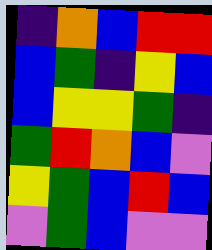[["indigo", "orange", "blue", "red", "red"], ["blue", "green", "indigo", "yellow", "blue"], ["blue", "yellow", "yellow", "green", "indigo"], ["green", "red", "orange", "blue", "violet"], ["yellow", "green", "blue", "red", "blue"], ["violet", "green", "blue", "violet", "violet"]]